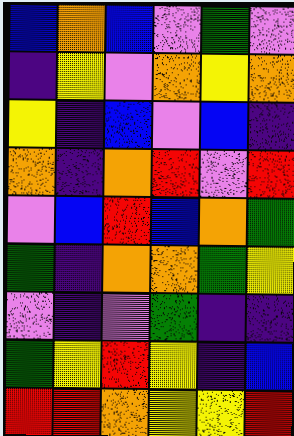[["blue", "orange", "blue", "violet", "green", "violet"], ["indigo", "yellow", "violet", "orange", "yellow", "orange"], ["yellow", "indigo", "blue", "violet", "blue", "indigo"], ["orange", "indigo", "orange", "red", "violet", "red"], ["violet", "blue", "red", "blue", "orange", "green"], ["green", "indigo", "orange", "orange", "green", "yellow"], ["violet", "indigo", "violet", "green", "indigo", "indigo"], ["green", "yellow", "red", "yellow", "indigo", "blue"], ["red", "red", "orange", "yellow", "yellow", "red"]]